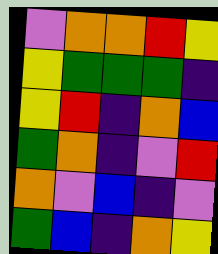[["violet", "orange", "orange", "red", "yellow"], ["yellow", "green", "green", "green", "indigo"], ["yellow", "red", "indigo", "orange", "blue"], ["green", "orange", "indigo", "violet", "red"], ["orange", "violet", "blue", "indigo", "violet"], ["green", "blue", "indigo", "orange", "yellow"]]